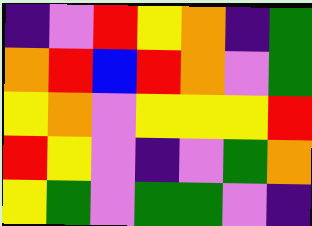[["indigo", "violet", "red", "yellow", "orange", "indigo", "green"], ["orange", "red", "blue", "red", "orange", "violet", "green"], ["yellow", "orange", "violet", "yellow", "yellow", "yellow", "red"], ["red", "yellow", "violet", "indigo", "violet", "green", "orange"], ["yellow", "green", "violet", "green", "green", "violet", "indigo"]]